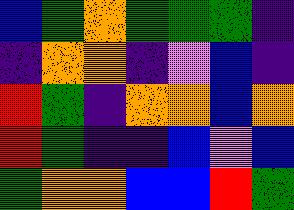[["blue", "green", "orange", "green", "green", "green", "indigo"], ["indigo", "orange", "orange", "indigo", "violet", "blue", "indigo"], ["red", "green", "indigo", "orange", "orange", "blue", "orange"], ["red", "green", "indigo", "indigo", "blue", "violet", "blue"], ["green", "orange", "orange", "blue", "blue", "red", "green"]]